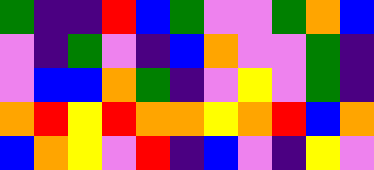[["green", "indigo", "indigo", "red", "blue", "green", "violet", "violet", "green", "orange", "blue"], ["violet", "indigo", "green", "violet", "indigo", "blue", "orange", "violet", "violet", "green", "indigo"], ["violet", "blue", "blue", "orange", "green", "indigo", "violet", "yellow", "violet", "green", "indigo"], ["orange", "red", "yellow", "red", "orange", "orange", "yellow", "orange", "red", "blue", "orange"], ["blue", "orange", "yellow", "violet", "red", "indigo", "blue", "violet", "indigo", "yellow", "violet"]]